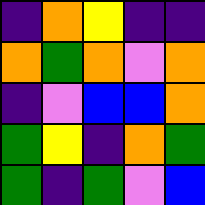[["indigo", "orange", "yellow", "indigo", "indigo"], ["orange", "green", "orange", "violet", "orange"], ["indigo", "violet", "blue", "blue", "orange"], ["green", "yellow", "indigo", "orange", "green"], ["green", "indigo", "green", "violet", "blue"]]